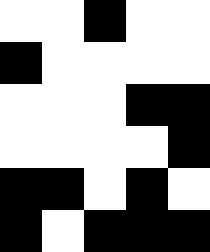[["white", "white", "black", "white", "white"], ["black", "white", "white", "white", "white"], ["white", "white", "white", "black", "black"], ["white", "white", "white", "white", "black"], ["black", "black", "white", "black", "white"], ["black", "white", "black", "black", "black"]]